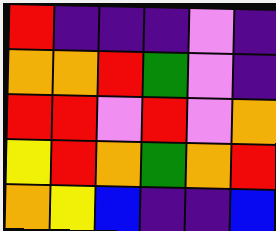[["red", "indigo", "indigo", "indigo", "violet", "indigo"], ["orange", "orange", "red", "green", "violet", "indigo"], ["red", "red", "violet", "red", "violet", "orange"], ["yellow", "red", "orange", "green", "orange", "red"], ["orange", "yellow", "blue", "indigo", "indigo", "blue"]]